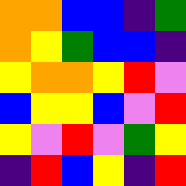[["orange", "orange", "blue", "blue", "indigo", "green"], ["orange", "yellow", "green", "blue", "blue", "indigo"], ["yellow", "orange", "orange", "yellow", "red", "violet"], ["blue", "yellow", "yellow", "blue", "violet", "red"], ["yellow", "violet", "red", "violet", "green", "yellow"], ["indigo", "red", "blue", "yellow", "indigo", "red"]]